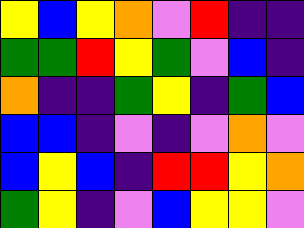[["yellow", "blue", "yellow", "orange", "violet", "red", "indigo", "indigo"], ["green", "green", "red", "yellow", "green", "violet", "blue", "indigo"], ["orange", "indigo", "indigo", "green", "yellow", "indigo", "green", "blue"], ["blue", "blue", "indigo", "violet", "indigo", "violet", "orange", "violet"], ["blue", "yellow", "blue", "indigo", "red", "red", "yellow", "orange"], ["green", "yellow", "indigo", "violet", "blue", "yellow", "yellow", "violet"]]